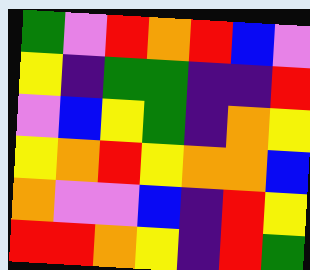[["green", "violet", "red", "orange", "red", "blue", "violet"], ["yellow", "indigo", "green", "green", "indigo", "indigo", "red"], ["violet", "blue", "yellow", "green", "indigo", "orange", "yellow"], ["yellow", "orange", "red", "yellow", "orange", "orange", "blue"], ["orange", "violet", "violet", "blue", "indigo", "red", "yellow"], ["red", "red", "orange", "yellow", "indigo", "red", "green"]]